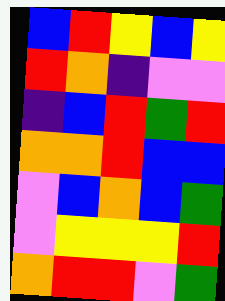[["blue", "red", "yellow", "blue", "yellow"], ["red", "orange", "indigo", "violet", "violet"], ["indigo", "blue", "red", "green", "red"], ["orange", "orange", "red", "blue", "blue"], ["violet", "blue", "orange", "blue", "green"], ["violet", "yellow", "yellow", "yellow", "red"], ["orange", "red", "red", "violet", "green"]]